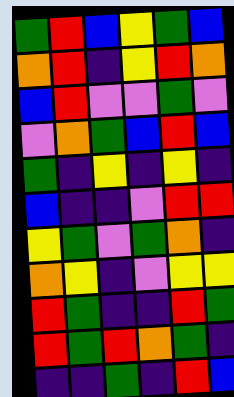[["green", "red", "blue", "yellow", "green", "blue"], ["orange", "red", "indigo", "yellow", "red", "orange"], ["blue", "red", "violet", "violet", "green", "violet"], ["violet", "orange", "green", "blue", "red", "blue"], ["green", "indigo", "yellow", "indigo", "yellow", "indigo"], ["blue", "indigo", "indigo", "violet", "red", "red"], ["yellow", "green", "violet", "green", "orange", "indigo"], ["orange", "yellow", "indigo", "violet", "yellow", "yellow"], ["red", "green", "indigo", "indigo", "red", "green"], ["red", "green", "red", "orange", "green", "indigo"], ["indigo", "indigo", "green", "indigo", "red", "blue"]]